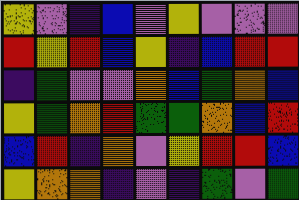[["yellow", "violet", "indigo", "blue", "violet", "yellow", "violet", "violet", "violet"], ["red", "yellow", "red", "blue", "yellow", "indigo", "blue", "red", "red"], ["indigo", "green", "violet", "violet", "orange", "blue", "green", "orange", "blue"], ["yellow", "green", "orange", "red", "green", "green", "orange", "blue", "red"], ["blue", "red", "indigo", "orange", "violet", "yellow", "red", "red", "blue"], ["yellow", "orange", "orange", "indigo", "violet", "indigo", "green", "violet", "green"]]